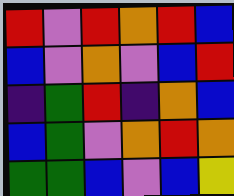[["red", "violet", "red", "orange", "red", "blue"], ["blue", "violet", "orange", "violet", "blue", "red"], ["indigo", "green", "red", "indigo", "orange", "blue"], ["blue", "green", "violet", "orange", "red", "orange"], ["green", "green", "blue", "violet", "blue", "yellow"]]